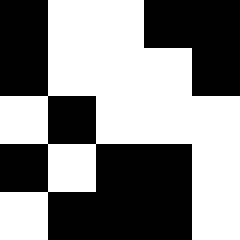[["black", "white", "white", "black", "black"], ["black", "white", "white", "white", "black"], ["white", "black", "white", "white", "white"], ["black", "white", "black", "black", "white"], ["white", "black", "black", "black", "white"]]